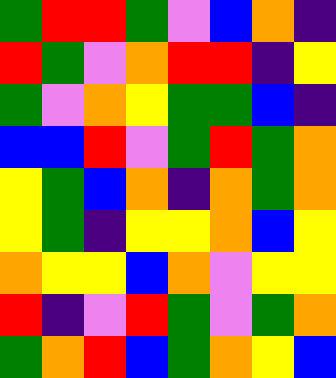[["green", "red", "red", "green", "violet", "blue", "orange", "indigo"], ["red", "green", "violet", "orange", "red", "red", "indigo", "yellow"], ["green", "violet", "orange", "yellow", "green", "green", "blue", "indigo"], ["blue", "blue", "red", "violet", "green", "red", "green", "orange"], ["yellow", "green", "blue", "orange", "indigo", "orange", "green", "orange"], ["yellow", "green", "indigo", "yellow", "yellow", "orange", "blue", "yellow"], ["orange", "yellow", "yellow", "blue", "orange", "violet", "yellow", "yellow"], ["red", "indigo", "violet", "red", "green", "violet", "green", "orange"], ["green", "orange", "red", "blue", "green", "orange", "yellow", "blue"]]